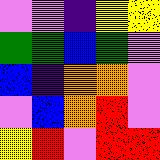[["violet", "violet", "indigo", "yellow", "yellow"], ["green", "green", "blue", "green", "violet"], ["blue", "indigo", "orange", "orange", "violet"], ["violet", "blue", "orange", "red", "violet"], ["yellow", "red", "violet", "red", "red"]]